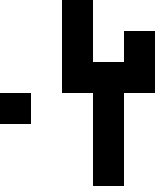[["white", "white", "black", "white", "white"], ["white", "white", "black", "white", "black"], ["white", "white", "black", "black", "black"], ["black", "white", "white", "black", "white"], ["white", "white", "white", "black", "white"], ["white", "white", "white", "black", "white"]]